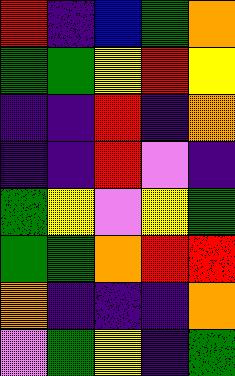[["red", "indigo", "blue", "green", "orange"], ["green", "green", "yellow", "red", "yellow"], ["indigo", "indigo", "red", "indigo", "orange"], ["indigo", "indigo", "red", "violet", "indigo"], ["green", "yellow", "violet", "yellow", "green"], ["green", "green", "orange", "red", "red"], ["orange", "indigo", "indigo", "indigo", "orange"], ["violet", "green", "yellow", "indigo", "green"]]